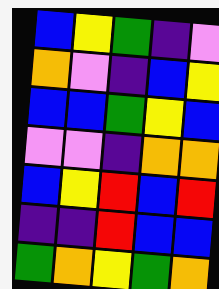[["blue", "yellow", "green", "indigo", "violet"], ["orange", "violet", "indigo", "blue", "yellow"], ["blue", "blue", "green", "yellow", "blue"], ["violet", "violet", "indigo", "orange", "orange"], ["blue", "yellow", "red", "blue", "red"], ["indigo", "indigo", "red", "blue", "blue"], ["green", "orange", "yellow", "green", "orange"]]